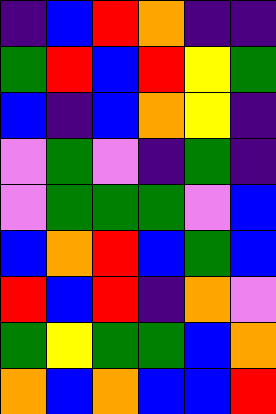[["indigo", "blue", "red", "orange", "indigo", "indigo"], ["green", "red", "blue", "red", "yellow", "green"], ["blue", "indigo", "blue", "orange", "yellow", "indigo"], ["violet", "green", "violet", "indigo", "green", "indigo"], ["violet", "green", "green", "green", "violet", "blue"], ["blue", "orange", "red", "blue", "green", "blue"], ["red", "blue", "red", "indigo", "orange", "violet"], ["green", "yellow", "green", "green", "blue", "orange"], ["orange", "blue", "orange", "blue", "blue", "red"]]